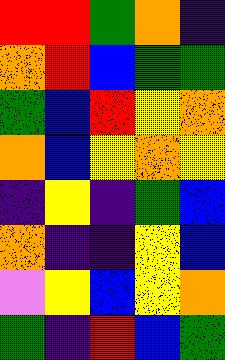[["red", "red", "green", "orange", "indigo"], ["orange", "red", "blue", "green", "green"], ["green", "blue", "red", "yellow", "orange"], ["orange", "blue", "yellow", "orange", "yellow"], ["indigo", "yellow", "indigo", "green", "blue"], ["orange", "indigo", "indigo", "yellow", "blue"], ["violet", "yellow", "blue", "yellow", "orange"], ["green", "indigo", "red", "blue", "green"]]